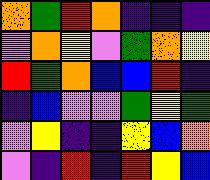[["orange", "green", "red", "orange", "indigo", "indigo", "indigo"], ["violet", "orange", "yellow", "violet", "green", "orange", "yellow"], ["red", "green", "orange", "blue", "blue", "red", "indigo"], ["indigo", "blue", "violet", "violet", "green", "yellow", "green"], ["violet", "yellow", "indigo", "indigo", "yellow", "blue", "orange"], ["violet", "indigo", "red", "indigo", "red", "yellow", "blue"]]